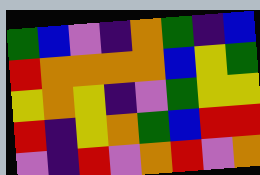[["green", "blue", "violet", "indigo", "orange", "green", "indigo", "blue"], ["red", "orange", "orange", "orange", "orange", "blue", "yellow", "green"], ["yellow", "orange", "yellow", "indigo", "violet", "green", "yellow", "yellow"], ["red", "indigo", "yellow", "orange", "green", "blue", "red", "red"], ["violet", "indigo", "red", "violet", "orange", "red", "violet", "orange"]]